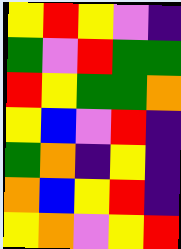[["yellow", "red", "yellow", "violet", "indigo"], ["green", "violet", "red", "green", "green"], ["red", "yellow", "green", "green", "orange"], ["yellow", "blue", "violet", "red", "indigo"], ["green", "orange", "indigo", "yellow", "indigo"], ["orange", "blue", "yellow", "red", "indigo"], ["yellow", "orange", "violet", "yellow", "red"]]